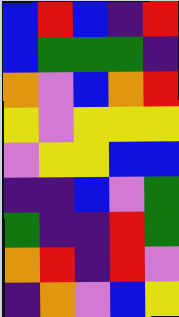[["blue", "red", "blue", "indigo", "red"], ["blue", "green", "green", "green", "indigo"], ["orange", "violet", "blue", "orange", "red"], ["yellow", "violet", "yellow", "yellow", "yellow"], ["violet", "yellow", "yellow", "blue", "blue"], ["indigo", "indigo", "blue", "violet", "green"], ["green", "indigo", "indigo", "red", "green"], ["orange", "red", "indigo", "red", "violet"], ["indigo", "orange", "violet", "blue", "yellow"]]